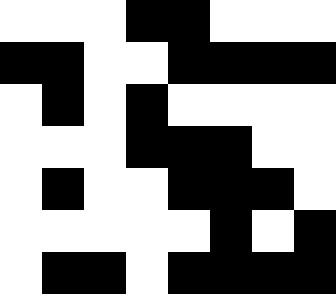[["white", "white", "white", "black", "black", "white", "white", "white"], ["black", "black", "white", "white", "black", "black", "black", "black"], ["white", "black", "white", "black", "white", "white", "white", "white"], ["white", "white", "white", "black", "black", "black", "white", "white"], ["white", "black", "white", "white", "black", "black", "black", "white"], ["white", "white", "white", "white", "white", "black", "white", "black"], ["white", "black", "black", "white", "black", "black", "black", "black"]]